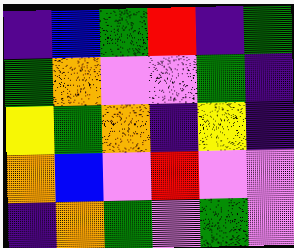[["indigo", "blue", "green", "red", "indigo", "green"], ["green", "orange", "violet", "violet", "green", "indigo"], ["yellow", "green", "orange", "indigo", "yellow", "indigo"], ["orange", "blue", "violet", "red", "violet", "violet"], ["indigo", "orange", "green", "violet", "green", "violet"]]